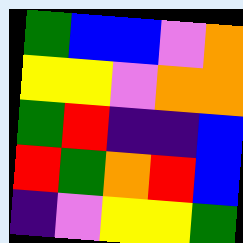[["green", "blue", "blue", "violet", "orange"], ["yellow", "yellow", "violet", "orange", "orange"], ["green", "red", "indigo", "indigo", "blue"], ["red", "green", "orange", "red", "blue"], ["indigo", "violet", "yellow", "yellow", "green"]]